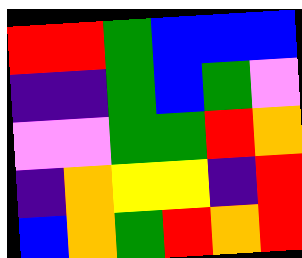[["red", "red", "green", "blue", "blue", "blue"], ["indigo", "indigo", "green", "blue", "green", "violet"], ["violet", "violet", "green", "green", "red", "orange"], ["indigo", "orange", "yellow", "yellow", "indigo", "red"], ["blue", "orange", "green", "red", "orange", "red"]]